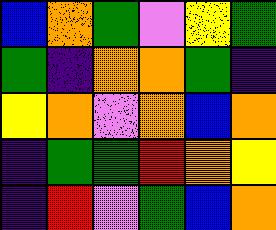[["blue", "orange", "green", "violet", "yellow", "green"], ["green", "indigo", "orange", "orange", "green", "indigo"], ["yellow", "orange", "violet", "orange", "blue", "orange"], ["indigo", "green", "green", "red", "orange", "yellow"], ["indigo", "red", "violet", "green", "blue", "orange"]]